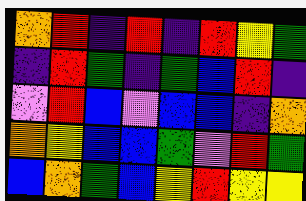[["orange", "red", "indigo", "red", "indigo", "red", "yellow", "green"], ["indigo", "red", "green", "indigo", "green", "blue", "red", "indigo"], ["violet", "red", "blue", "violet", "blue", "blue", "indigo", "orange"], ["orange", "yellow", "blue", "blue", "green", "violet", "red", "green"], ["blue", "orange", "green", "blue", "yellow", "red", "yellow", "yellow"]]